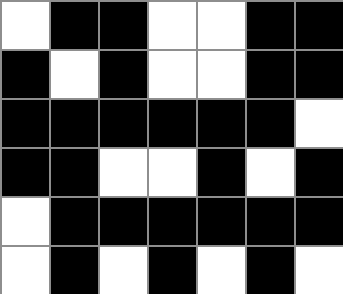[["white", "black", "black", "white", "white", "black", "black"], ["black", "white", "black", "white", "white", "black", "black"], ["black", "black", "black", "black", "black", "black", "white"], ["black", "black", "white", "white", "black", "white", "black"], ["white", "black", "black", "black", "black", "black", "black"], ["white", "black", "white", "black", "white", "black", "white"]]